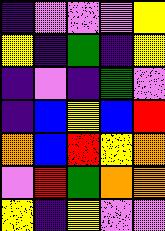[["indigo", "violet", "violet", "violet", "yellow"], ["yellow", "indigo", "green", "indigo", "yellow"], ["indigo", "violet", "indigo", "green", "violet"], ["indigo", "blue", "yellow", "blue", "red"], ["orange", "blue", "red", "yellow", "orange"], ["violet", "red", "green", "orange", "orange"], ["yellow", "indigo", "yellow", "violet", "violet"]]